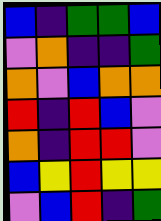[["blue", "indigo", "green", "green", "blue"], ["violet", "orange", "indigo", "indigo", "green"], ["orange", "violet", "blue", "orange", "orange"], ["red", "indigo", "red", "blue", "violet"], ["orange", "indigo", "red", "red", "violet"], ["blue", "yellow", "red", "yellow", "yellow"], ["violet", "blue", "red", "indigo", "green"]]